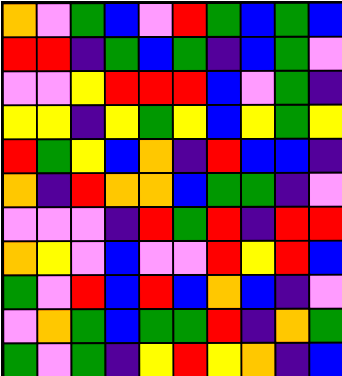[["orange", "violet", "green", "blue", "violet", "red", "green", "blue", "green", "blue"], ["red", "red", "indigo", "green", "blue", "green", "indigo", "blue", "green", "violet"], ["violet", "violet", "yellow", "red", "red", "red", "blue", "violet", "green", "indigo"], ["yellow", "yellow", "indigo", "yellow", "green", "yellow", "blue", "yellow", "green", "yellow"], ["red", "green", "yellow", "blue", "orange", "indigo", "red", "blue", "blue", "indigo"], ["orange", "indigo", "red", "orange", "orange", "blue", "green", "green", "indigo", "violet"], ["violet", "violet", "violet", "indigo", "red", "green", "red", "indigo", "red", "red"], ["orange", "yellow", "violet", "blue", "violet", "violet", "red", "yellow", "red", "blue"], ["green", "violet", "red", "blue", "red", "blue", "orange", "blue", "indigo", "violet"], ["violet", "orange", "green", "blue", "green", "green", "red", "indigo", "orange", "green"], ["green", "violet", "green", "indigo", "yellow", "red", "yellow", "orange", "indigo", "blue"]]